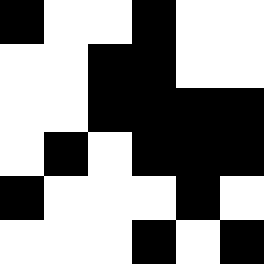[["black", "white", "white", "black", "white", "white"], ["white", "white", "black", "black", "white", "white"], ["white", "white", "black", "black", "black", "black"], ["white", "black", "white", "black", "black", "black"], ["black", "white", "white", "white", "black", "white"], ["white", "white", "white", "black", "white", "black"]]